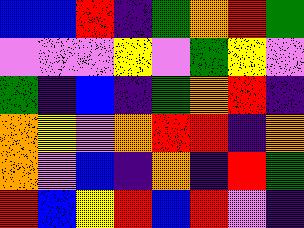[["blue", "blue", "red", "indigo", "green", "orange", "red", "green"], ["violet", "violet", "violet", "yellow", "violet", "green", "yellow", "violet"], ["green", "indigo", "blue", "indigo", "green", "orange", "red", "indigo"], ["orange", "yellow", "violet", "orange", "red", "red", "indigo", "orange"], ["orange", "violet", "blue", "indigo", "orange", "indigo", "red", "green"], ["red", "blue", "yellow", "red", "blue", "red", "violet", "indigo"]]